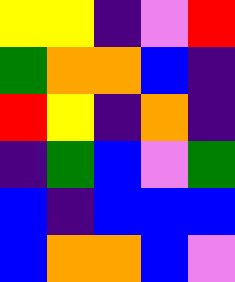[["yellow", "yellow", "indigo", "violet", "red"], ["green", "orange", "orange", "blue", "indigo"], ["red", "yellow", "indigo", "orange", "indigo"], ["indigo", "green", "blue", "violet", "green"], ["blue", "indigo", "blue", "blue", "blue"], ["blue", "orange", "orange", "blue", "violet"]]